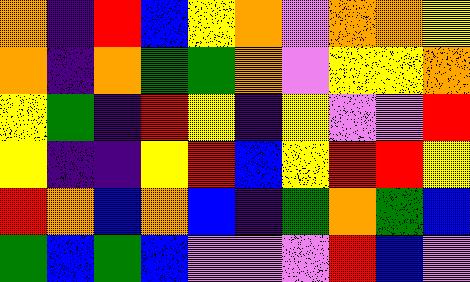[["orange", "indigo", "red", "blue", "yellow", "orange", "violet", "orange", "orange", "yellow"], ["orange", "indigo", "orange", "green", "green", "orange", "violet", "yellow", "yellow", "orange"], ["yellow", "green", "indigo", "red", "yellow", "indigo", "yellow", "violet", "violet", "red"], ["yellow", "indigo", "indigo", "yellow", "red", "blue", "yellow", "red", "red", "yellow"], ["red", "orange", "blue", "orange", "blue", "indigo", "green", "orange", "green", "blue"], ["green", "blue", "green", "blue", "violet", "violet", "violet", "red", "blue", "violet"]]